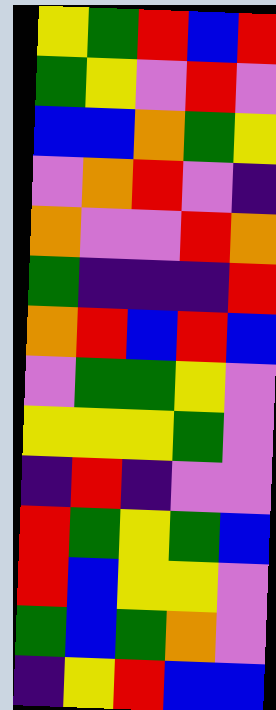[["yellow", "green", "red", "blue", "red"], ["green", "yellow", "violet", "red", "violet"], ["blue", "blue", "orange", "green", "yellow"], ["violet", "orange", "red", "violet", "indigo"], ["orange", "violet", "violet", "red", "orange"], ["green", "indigo", "indigo", "indigo", "red"], ["orange", "red", "blue", "red", "blue"], ["violet", "green", "green", "yellow", "violet"], ["yellow", "yellow", "yellow", "green", "violet"], ["indigo", "red", "indigo", "violet", "violet"], ["red", "green", "yellow", "green", "blue"], ["red", "blue", "yellow", "yellow", "violet"], ["green", "blue", "green", "orange", "violet"], ["indigo", "yellow", "red", "blue", "blue"]]